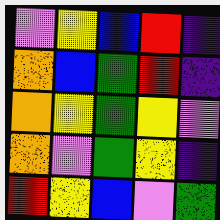[["violet", "yellow", "blue", "red", "indigo"], ["orange", "blue", "green", "red", "indigo"], ["orange", "yellow", "green", "yellow", "violet"], ["orange", "violet", "green", "yellow", "indigo"], ["red", "yellow", "blue", "violet", "green"]]